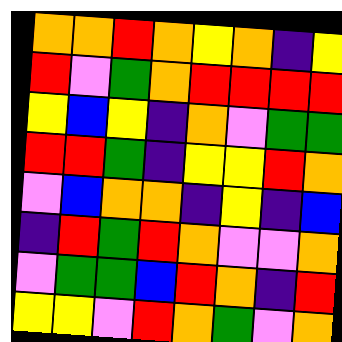[["orange", "orange", "red", "orange", "yellow", "orange", "indigo", "yellow"], ["red", "violet", "green", "orange", "red", "red", "red", "red"], ["yellow", "blue", "yellow", "indigo", "orange", "violet", "green", "green"], ["red", "red", "green", "indigo", "yellow", "yellow", "red", "orange"], ["violet", "blue", "orange", "orange", "indigo", "yellow", "indigo", "blue"], ["indigo", "red", "green", "red", "orange", "violet", "violet", "orange"], ["violet", "green", "green", "blue", "red", "orange", "indigo", "red"], ["yellow", "yellow", "violet", "red", "orange", "green", "violet", "orange"]]